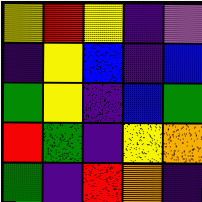[["yellow", "red", "yellow", "indigo", "violet"], ["indigo", "yellow", "blue", "indigo", "blue"], ["green", "yellow", "indigo", "blue", "green"], ["red", "green", "indigo", "yellow", "orange"], ["green", "indigo", "red", "orange", "indigo"]]